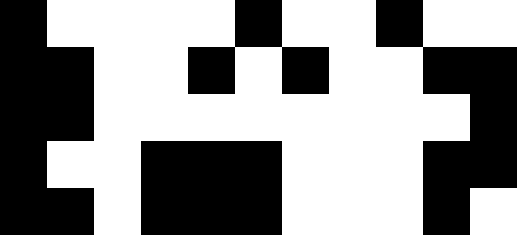[["black", "white", "white", "white", "white", "black", "white", "white", "black", "white", "white"], ["black", "black", "white", "white", "black", "white", "black", "white", "white", "black", "black"], ["black", "black", "white", "white", "white", "white", "white", "white", "white", "white", "black"], ["black", "white", "white", "black", "black", "black", "white", "white", "white", "black", "black"], ["black", "black", "white", "black", "black", "black", "white", "white", "white", "black", "white"]]